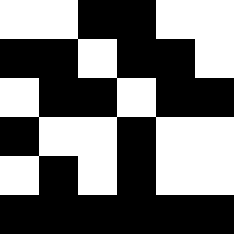[["white", "white", "black", "black", "white", "white"], ["black", "black", "white", "black", "black", "white"], ["white", "black", "black", "white", "black", "black"], ["black", "white", "white", "black", "white", "white"], ["white", "black", "white", "black", "white", "white"], ["black", "black", "black", "black", "black", "black"]]